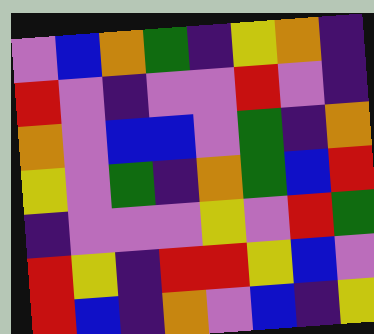[["violet", "blue", "orange", "green", "indigo", "yellow", "orange", "indigo"], ["red", "violet", "indigo", "violet", "violet", "red", "violet", "indigo"], ["orange", "violet", "blue", "blue", "violet", "green", "indigo", "orange"], ["yellow", "violet", "green", "indigo", "orange", "green", "blue", "red"], ["indigo", "violet", "violet", "violet", "yellow", "violet", "red", "green"], ["red", "yellow", "indigo", "red", "red", "yellow", "blue", "violet"], ["red", "blue", "indigo", "orange", "violet", "blue", "indigo", "yellow"]]